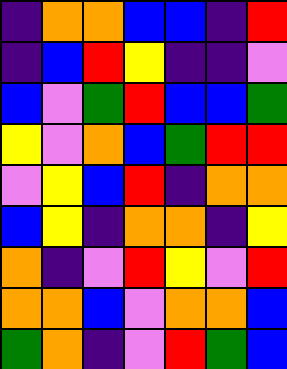[["indigo", "orange", "orange", "blue", "blue", "indigo", "red"], ["indigo", "blue", "red", "yellow", "indigo", "indigo", "violet"], ["blue", "violet", "green", "red", "blue", "blue", "green"], ["yellow", "violet", "orange", "blue", "green", "red", "red"], ["violet", "yellow", "blue", "red", "indigo", "orange", "orange"], ["blue", "yellow", "indigo", "orange", "orange", "indigo", "yellow"], ["orange", "indigo", "violet", "red", "yellow", "violet", "red"], ["orange", "orange", "blue", "violet", "orange", "orange", "blue"], ["green", "orange", "indigo", "violet", "red", "green", "blue"]]